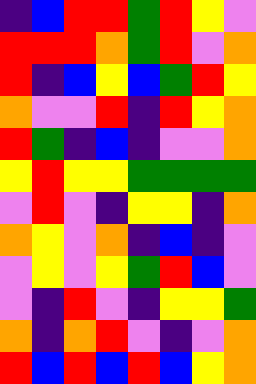[["indigo", "blue", "red", "red", "green", "red", "yellow", "violet"], ["red", "red", "red", "orange", "green", "red", "violet", "orange"], ["red", "indigo", "blue", "yellow", "blue", "green", "red", "yellow"], ["orange", "violet", "violet", "red", "indigo", "red", "yellow", "orange"], ["red", "green", "indigo", "blue", "indigo", "violet", "violet", "orange"], ["yellow", "red", "yellow", "yellow", "green", "green", "green", "green"], ["violet", "red", "violet", "indigo", "yellow", "yellow", "indigo", "orange"], ["orange", "yellow", "violet", "orange", "indigo", "blue", "indigo", "violet"], ["violet", "yellow", "violet", "yellow", "green", "red", "blue", "violet"], ["violet", "indigo", "red", "violet", "indigo", "yellow", "yellow", "green"], ["orange", "indigo", "orange", "red", "violet", "indigo", "violet", "orange"], ["red", "blue", "red", "blue", "red", "blue", "yellow", "orange"]]